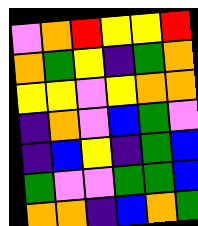[["violet", "orange", "red", "yellow", "yellow", "red"], ["orange", "green", "yellow", "indigo", "green", "orange"], ["yellow", "yellow", "violet", "yellow", "orange", "orange"], ["indigo", "orange", "violet", "blue", "green", "violet"], ["indigo", "blue", "yellow", "indigo", "green", "blue"], ["green", "violet", "violet", "green", "green", "blue"], ["orange", "orange", "indigo", "blue", "orange", "green"]]